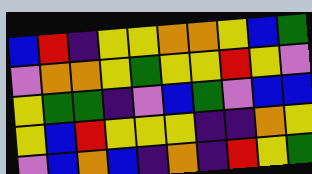[["blue", "red", "indigo", "yellow", "yellow", "orange", "orange", "yellow", "blue", "green"], ["violet", "orange", "orange", "yellow", "green", "yellow", "yellow", "red", "yellow", "violet"], ["yellow", "green", "green", "indigo", "violet", "blue", "green", "violet", "blue", "blue"], ["yellow", "blue", "red", "yellow", "yellow", "yellow", "indigo", "indigo", "orange", "yellow"], ["violet", "blue", "orange", "blue", "indigo", "orange", "indigo", "red", "yellow", "green"]]